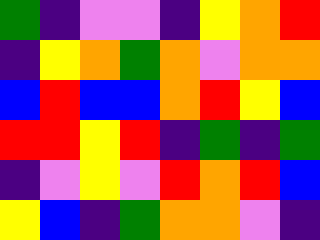[["green", "indigo", "violet", "violet", "indigo", "yellow", "orange", "red"], ["indigo", "yellow", "orange", "green", "orange", "violet", "orange", "orange"], ["blue", "red", "blue", "blue", "orange", "red", "yellow", "blue"], ["red", "red", "yellow", "red", "indigo", "green", "indigo", "green"], ["indigo", "violet", "yellow", "violet", "red", "orange", "red", "blue"], ["yellow", "blue", "indigo", "green", "orange", "orange", "violet", "indigo"]]